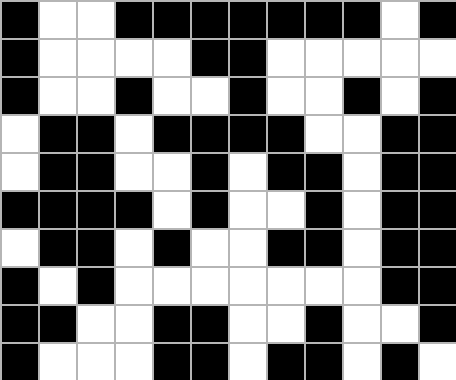[["black", "white", "white", "black", "black", "black", "black", "black", "black", "black", "white", "black"], ["black", "white", "white", "white", "white", "black", "black", "white", "white", "white", "white", "white"], ["black", "white", "white", "black", "white", "white", "black", "white", "white", "black", "white", "black"], ["white", "black", "black", "white", "black", "black", "black", "black", "white", "white", "black", "black"], ["white", "black", "black", "white", "white", "black", "white", "black", "black", "white", "black", "black"], ["black", "black", "black", "black", "white", "black", "white", "white", "black", "white", "black", "black"], ["white", "black", "black", "white", "black", "white", "white", "black", "black", "white", "black", "black"], ["black", "white", "black", "white", "white", "white", "white", "white", "white", "white", "black", "black"], ["black", "black", "white", "white", "black", "black", "white", "white", "black", "white", "white", "black"], ["black", "white", "white", "white", "black", "black", "white", "black", "black", "white", "black", "white"]]